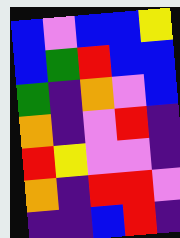[["blue", "violet", "blue", "blue", "yellow"], ["blue", "green", "red", "blue", "blue"], ["green", "indigo", "orange", "violet", "blue"], ["orange", "indigo", "violet", "red", "indigo"], ["red", "yellow", "violet", "violet", "indigo"], ["orange", "indigo", "red", "red", "violet"], ["indigo", "indigo", "blue", "red", "indigo"]]